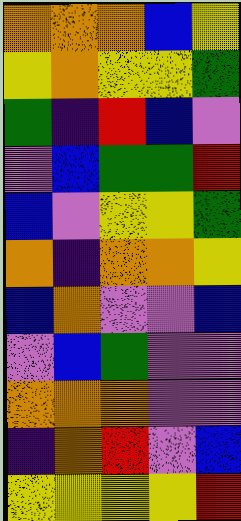[["orange", "orange", "orange", "blue", "yellow"], ["yellow", "orange", "yellow", "yellow", "green"], ["green", "indigo", "red", "blue", "violet"], ["violet", "blue", "green", "green", "red"], ["blue", "violet", "yellow", "yellow", "green"], ["orange", "indigo", "orange", "orange", "yellow"], ["blue", "orange", "violet", "violet", "blue"], ["violet", "blue", "green", "violet", "violet"], ["orange", "orange", "orange", "violet", "violet"], ["indigo", "orange", "red", "violet", "blue"], ["yellow", "yellow", "yellow", "yellow", "red"]]